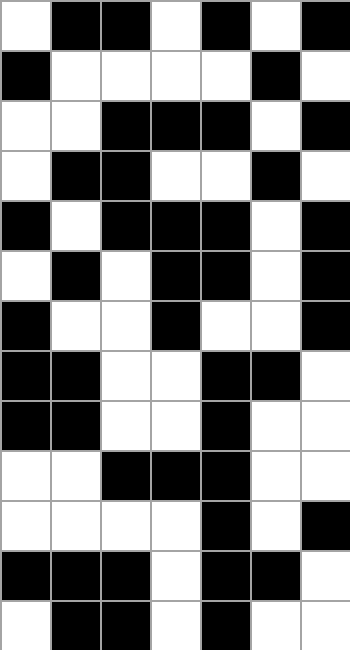[["white", "black", "black", "white", "black", "white", "black"], ["black", "white", "white", "white", "white", "black", "white"], ["white", "white", "black", "black", "black", "white", "black"], ["white", "black", "black", "white", "white", "black", "white"], ["black", "white", "black", "black", "black", "white", "black"], ["white", "black", "white", "black", "black", "white", "black"], ["black", "white", "white", "black", "white", "white", "black"], ["black", "black", "white", "white", "black", "black", "white"], ["black", "black", "white", "white", "black", "white", "white"], ["white", "white", "black", "black", "black", "white", "white"], ["white", "white", "white", "white", "black", "white", "black"], ["black", "black", "black", "white", "black", "black", "white"], ["white", "black", "black", "white", "black", "white", "white"]]